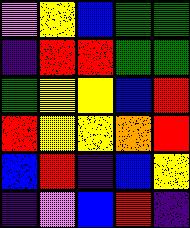[["violet", "yellow", "blue", "green", "green"], ["indigo", "red", "red", "green", "green"], ["green", "yellow", "yellow", "blue", "red"], ["red", "yellow", "yellow", "orange", "red"], ["blue", "red", "indigo", "blue", "yellow"], ["indigo", "violet", "blue", "red", "indigo"]]